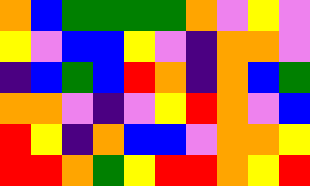[["orange", "blue", "green", "green", "green", "green", "orange", "violet", "yellow", "violet"], ["yellow", "violet", "blue", "blue", "yellow", "violet", "indigo", "orange", "orange", "violet"], ["indigo", "blue", "green", "blue", "red", "orange", "indigo", "orange", "blue", "green"], ["orange", "orange", "violet", "indigo", "violet", "yellow", "red", "orange", "violet", "blue"], ["red", "yellow", "indigo", "orange", "blue", "blue", "violet", "orange", "orange", "yellow"], ["red", "red", "orange", "green", "yellow", "red", "red", "orange", "yellow", "red"]]